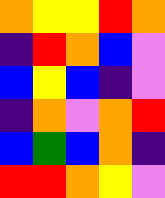[["orange", "yellow", "yellow", "red", "orange"], ["indigo", "red", "orange", "blue", "violet"], ["blue", "yellow", "blue", "indigo", "violet"], ["indigo", "orange", "violet", "orange", "red"], ["blue", "green", "blue", "orange", "indigo"], ["red", "red", "orange", "yellow", "violet"]]